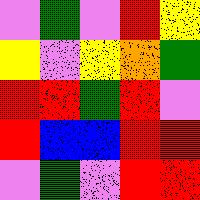[["violet", "green", "violet", "red", "yellow"], ["yellow", "violet", "yellow", "orange", "green"], ["red", "red", "green", "red", "violet"], ["red", "blue", "blue", "red", "red"], ["violet", "green", "violet", "red", "red"]]